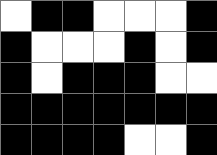[["white", "black", "black", "white", "white", "white", "black"], ["black", "white", "white", "white", "black", "white", "black"], ["black", "white", "black", "black", "black", "white", "white"], ["black", "black", "black", "black", "black", "black", "black"], ["black", "black", "black", "black", "white", "white", "black"]]